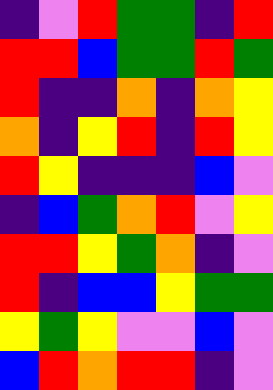[["indigo", "violet", "red", "green", "green", "indigo", "red"], ["red", "red", "blue", "green", "green", "red", "green"], ["red", "indigo", "indigo", "orange", "indigo", "orange", "yellow"], ["orange", "indigo", "yellow", "red", "indigo", "red", "yellow"], ["red", "yellow", "indigo", "indigo", "indigo", "blue", "violet"], ["indigo", "blue", "green", "orange", "red", "violet", "yellow"], ["red", "red", "yellow", "green", "orange", "indigo", "violet"], ["red", "indigo", "blue", "blue", "yellow", "green", "green"], ["yellow", "green", "yellow", "violet", "violet", "blue", "violet"], ["blue", "red", "orange", "red", "red", "indigo", "violet"]]